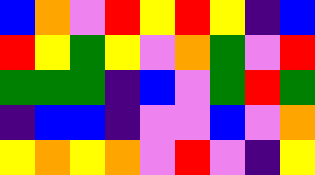[["blue", "orange", "violet", "red", "yellow", "red", "yellow", "indigo", "blue"], ["red", "yellow", "green", "yellow", "violet", "orange", "green", "violet", "red"], ["green", "green", "green", "indigo", "blue", "violet", "green", "red", "green"], ["indigo", "blue", "blue", "indigo", "violet", "violet", "blue", "violet", "orange"], ["yellow", "orange", "yellow", "orange", "violet", "red", "violet", "indigo", "yellow"]]